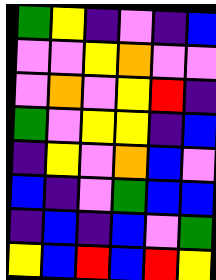[["green", "yellow", "indigo", "violet", "indigo", "blue"], ["violet", "violet", "yellow", "orange", "violet", "violet"], ["violet", "orange", "violet", "yellow", "red", "indigo"], ["green", "violet", "yellow", "yellow", "indigo", "blue"], ["indigo", "yellow", "violet", "orange", "blue", "violet"], ["blue", "indigo", "violet", "green", "blue", "blue"], ["indigo", "blue", "indigo", "blue", "violet", "green"], ["yellow", "blue", "red", "blue", "red", "yellow"]]